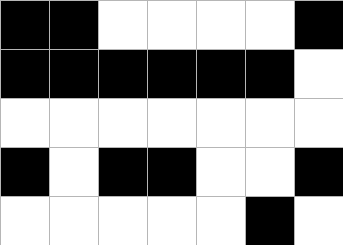[["black", "black", "white", "white", "white", "white", "black"], ["black", "black", "black", "black", "black", "black", "white"], ["white", "white", "white", "white", "white", "white", "white"], ["black", "white", "black", "black", "white", "white", "black"], ["white", "white", "white", "white", "white", "black", "white"]]